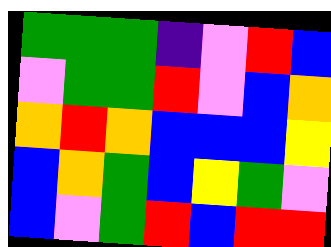[["green", "green", "green", "indigo", "violet", "red", "blue"], ["violet", "green", "green", "red", "violet", "blue", "orange"], ["orange", "red", "orange", "blue", "blue", "blue", "yellow"], ["blue", "orange", "green", "blue", "yellow", "green", "violet"], ["blue", "violet", "green", "red", "blue", "red", "red"]]